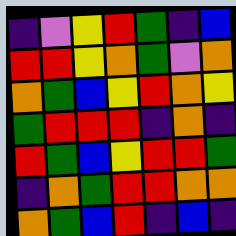[["indigo", "violet", "yellow", "red", "green", "indigo", "blue"], ["red", "red", "yellow", "orange", "green", "violet", "orange"], ["orange", "green", "blue", "yellow", "red", "orange", "yellow"], ["green", "red", "red", "red", "indigo", "orange", "indigo"], ["red", "green", "blue", "yellow", "red", "red", "green"], ["indigo", "orange", "green", "red", "red", "orange", "orange"], ["orange", "green", "blue", "red", "indigo", "blue", "indigo"]]